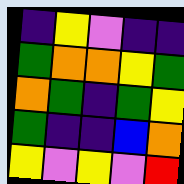[["indigo", "yellow", "violet", "indigo", "indigo"], ["green", "orange", "orange", "yellow", "green"], ["orange", "green", "indigo", "green", "yellow"], ["green", "indigo", "indigo", "blue", "orange"], ["yellow", "violet", "yellow", "violet", "red"]]